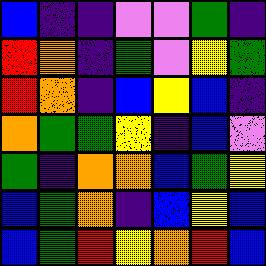[["blue", "indigo", "indigo", "violet", "violet", "green", "indigo"], ["red", "orange", "indigo", "green", "violet", "yellow", "green"], ["red", "orange", "indigo", "blue", "yellow", "blue", "indigo"], ["orange", "green", "green", "yellow", "indigo", "blue", "violet"], ["green", "indigo", "orange", "orange", "blue", "green", "yellow"], ["blue", "green", "orange", "indigo", "blue", "yellow", "blue"], ["blue", "green", "red", "yellow", "orange", "red", "blue"]]